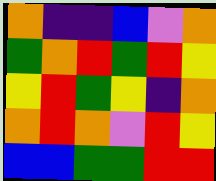[["orange", "indigo", "indigo", "blue", "violet", "orange"], ["green", "orange", "red", "green", "red", "yellow"], ["yellow", "red", "green", "yellow", "indigo", "orange"], ["orange", "red", "orange", "violet", "red", "yellow"], ["blue", "blue", "green", "green", "red", "red"]]